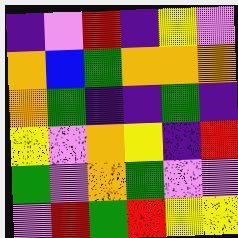[["indigo", "violet", "red", "indigo", "yellow", "violet"], ["orange", "blue", "green", "orange", "orange", "orange"], ["orange", "green", "indigo", "indigo", "green", "indigo"], ["yellow", "violet", "orange", "yellow", "indigo", "red"], ["green", "violet", "orange", "green", "violet", "violet"], ["violet", "red", "green", "red", "yellow", "yellow"]]